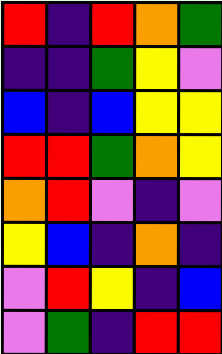[["red", "indigo", "red", "orange", "green"], ["indigo", "indigo", "green", "yellow", "violet"], ["blue", "indigo", "blue", "yellow", "yellow"], ["red", "red", "green", "orange", "yellow"], ["orange", "red", "violet", "indigo", "violet"], ["yellow", "blue", "indigo", "orange", "indigo"], ["violet", "red", "yellow", "indigo", "blue"], ["violet", "green", "indigo", "red", "red"]]